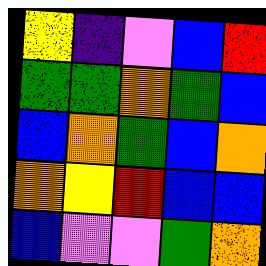[["yellow", "indigo", "violet", "blue", "red"], ["green", "green", "orange", "green", "blue"], ["blue", "orange", "green", "blue", "orange"], ["orange", "yellow", "red", "blue", "blue"], ["blue", "violet", "violet", "green", "orange"]]